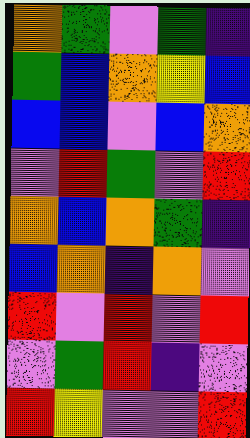[["orange", "green", "violet", "green", "indigo"], ["green", "blue", "orange", "yellow", "blue"], ["blue", "blue", "violet", "blue", "orange"], ["violet", "red", "green", "violet", "red"], ["orange", "blue", "orange", "green", "indigo"], ["blue", "orange", "indigo", "orange", "violet"], ["red", "violet", "red", "violet", "red"], ["violet", "green", "red", "indigo", "violet"], ["red", "yellow", "violet", "violet", "red"]]